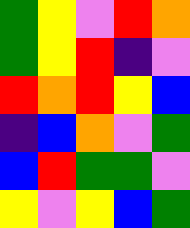[["green", "yellow", "violet", "red", "orange"], ["green", "yellow", "red", "indigo", "violet"], ["red", "orange", "red", "yellow", "blue"], ["indigo", "blue", "orange", "violet", "green"], ["blue", "red", "green", "green", "violet"], ["yellow", "violet", "yellow", "blue", "green"]]